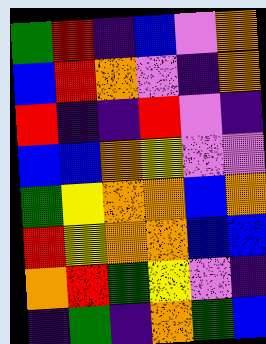[["green", "red", "indigo", "blue", "violet", "orange"], ["blue", "red", "orange", "violet", "indigo", "orange"], ["red", "indigo", "indigo", "red", "violet", "indigo"], ["blue", "blue", "orange", "yellow", "violet", "violet"], ["green", "yellow", "orange", "orange", "blue", "orange"], ["red", "yellow", "orange", "orange", "blue", "blue"], ["orange", "red", "green", "yellow", "violet", "indigo"], ["indigo", "green", "indigo", "orange", "green", "blue"]]